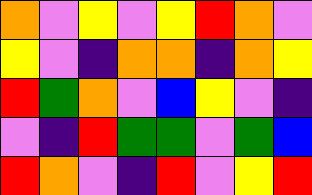[["orange", "violet", "yellow", "violet", "yellow", "red", "orange", "violet"], ["yellow", "violet", "indigo", "orange", "orange", "indigo", "orange", "yellow"], ["red", "green", "orange", "violet", "blue", "yellow", "violet", "indigo"], ["violet", "indigo", "red", "green", "green", "violet", "green", "blue"], ["red", "orange", "violet", "indigo", "red", "violet", "yellow", "red"]]